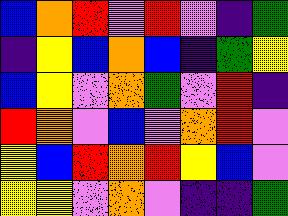[["blue", "orange", "red", "violet", "red", "violet", "indigo", "green"], ["indigo", "yellow", "blue", "orange", "blue", "indigo", "green", "yellow"], ["blue", "yellow", "violet", "orange", "green", "violet", "red", "indigo"], ["red", "orange", "violet", "blue", "violet", "orange", "red", "violet"], ["yellow", "blue", "red", "orange", "red", "yellow", "blue", "violet"], ["yellow", "yellow", "violet", "orange", "violet", "indigo", "indigo", "green"]]